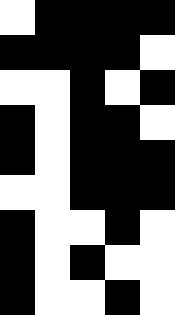[["white", "black", "black", "black", "black"], ["black", "black", "black", "black", "white"], ["white", "white", "black", "white", "black"], ["black", "white", "black", "black", "white"], ["black", "white", "black", "black", "black"], ["white", "white", "black", "black", "black"], ["black", "white", "white", "black", "white"], ["black", "white", "black", "white", "white"], ["black", "white", "white", "black", "white"]]